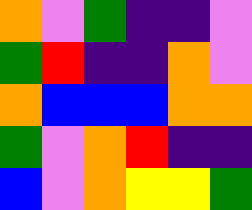[["orange", "violet", "green", "indigo", "indigo", "violet"], ["green", "red", "indigo", "indigo", "orange", "violet"], ["orange", "blue", "blue", "blue", "orange", "orange"], ["green", "violet", "orange", "red", "indigo", "indigo"], ["blue", "violet", "orange", "yellow", "yellow", "green"]]